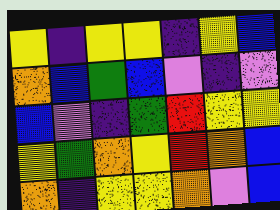[["yellow", "indigo", "yellow", "yellow", "indigo", "yellow", "blue"], ["orange", "blue", "green", "blue", "violet", "indigo", "violet"], ["blue", "violet", "indigo", "green", "red", "yellow", "yellow"], ["yellow", "green", "orange", "yellow", "red", "orange", "blue"], ["orange", "indigo", "yellow", "yellow", "orange", "violet", "blue"]]